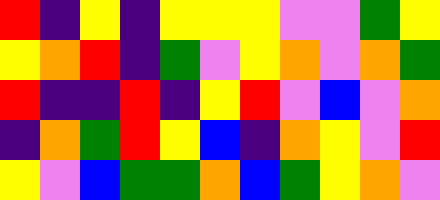[["red", "indigo", "yellow", "indigo", "yellow", "yellow", "yellow", "violet", "violet", "green", "yellow"], ["yellow", "orange", "red", "indigo", "green", "violet", "yellow", "orange", "violet", "orange", "green"], ["red", "indigo", "indigo", "red", "indigo", "yellow", "red", "violet", "blue", "violet", "orange"], ["indigo", "orange", "green", "red", "yellow", "blue", "indigo", "orange", "yellow", "violet", "red"], ["yellow", "violet", "blue", "green", "green", "orange", "blue", "green", "yellow", "orange", "violet"]]